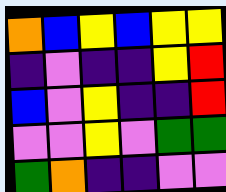[["orange", "blue", "yellow", "blue", "yellow", "yellow"], ["indigo", "violet", "indigo", "indigo", "yellow", "red"], ["blue", "violet", "yellow", "indigo", "indigo", "red"], ["violet", "violet", "yellow", "violet", "green", "green"], ["green", "orange", "indigo", "indigo", "violet", "violet"]]